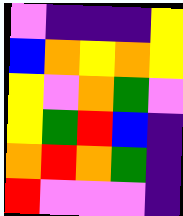[["violet", "indigo", "indigo", "indigo", "yellow"], ["blue", "orange", "yellow", "orange", "yellow"], ["yellow", "violet", "orange", "green", "violet"], ["yellow", "green", "red", "blue", "indigo"], ["orange", "red", "orange", "green", "indigo"], ["red", "violet", "violet", "violet", "indigo"]]